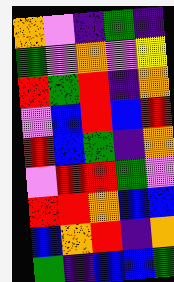[["orange", "violet", "indigo", "green", "indigo"], ["green", "violet", "orange", "violet", "yellow"], ["red", "green", "red", "indigo", "orange"], ["violet", "blue", "red", "blue", "red"], ["red", "blue", "green", "indigo", "orange"], ["violet", "red", "red", "green", "violet"], ["red", "red", "orange", "blue", "blue"], ["blue", "orange", "red", "indigo", "orange"], ["green", "indigo", "blue", "blue", "green"]]